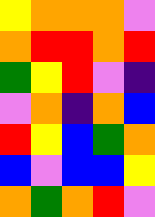[["yellow", "orange", "orange", "orange", "violet"], ["orange", "red", "red", "orange", "red"], ["green", "yellow", "red", "violet", "indigo"], ["violet", "orange", "indigo", "orange", "blue"], ["red", "yellow", "blue", "green", "orange"], ["blue", "violet", "blue", "blue", "yellow"], ["orange", "green", "orange", "red", "violet"]]